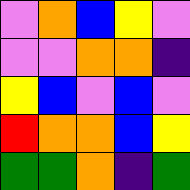[["violet", "orange", "blue", "yellow", "violet"], ["violet", "violet", "orange", "orange", "indigo"], ["yellow", "blue", "violet", "blue", "violet"], ["red", "orange", "orange", "blue", "yellow"], ["green", "green", "orange", "indigo", "green"]]